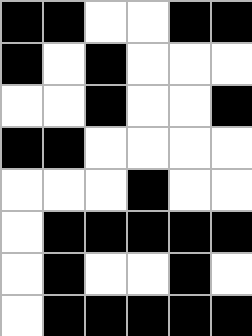[["black", "black", "white", "white", "black", "black"], ["black", "white", "black", "white", "white", "white"], ["white", "white", "black", "white", "white", "black"], ["black", "black", "white", "white", "white", "white"], ["white", "white", "white", "black", "white", "white"], ["white", "black", "black", "black", "black", "black"], ["white", "black", "white", "white", "black", "white"], ["white", "black", "black", "black", "black", "black"]]